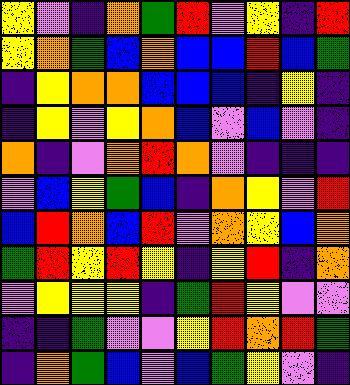[["yellow", "violet", "indigo", "orange", "green", "red", "violet", "yellow", "indigo", "red"], ["yellow", "orange", "green", "blue", "orange", "blue", "blue", "red", "blue", "green"], ["indigo", "yellow", "orange", "orange", "blue", "blue", "blue", "indigo", "yellow", "indigo"], ["indigo", "yellow", "violet", "yellow", "orange", "blue", "violet", "blue", "violet", "indigo"], ["orange", "indigo", "violet", "orange", "red", "orange", "violet", "indigo", "indigo", "indigo"], ["violet", "blue", "yellow", "green", "blue", "indigo", "orange", "yellow", "violet", "red"], ["blue", "red", "orange", "blue", "red", "violet", "orange", "yellow", "blue", "orange"], ["green", "red", "yellow", "red", "yellow", "indigo", "yellow", "red", "indigo", "orange"], ["violet", "yellow", "yellow", "yellow", "indigo", "green", "red", "yellow", "violet", "violet"], ["indigo", "indigo", "green", "violet", "violet", "yellow", "red", "orange", "red", "green"], ["indigo", "orange", "green", "blue", "violet", "blue", "green", "yellow", "violet", "indigo"]]